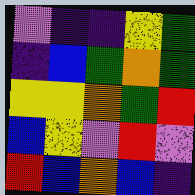[["violet", "indigo", "indigo", "yellow", "green"], ["indigo", "blue", "green", "orange", "green"], ["yellow", "yellow", "orange", "green", "red"], ["blue", "yellow", "violet", "red", "violet"], ["red", "blue", "orange", "blue", "indigo"]]